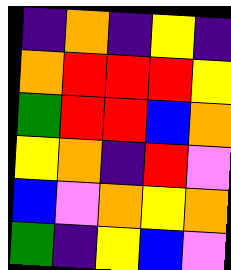[["indigo", "orange", "indigo", "yellow", "indigo"], ["orange", "red", "red", "red", "yellow"], ["green", "red", "red", "blue", "orange"], ["yellow", "orange", "indigo", "red", "violet"], ["blue", "violet", "orange", "yellow", "orange"], ["green", "indigo", "yellow", "blue", "violet"]]